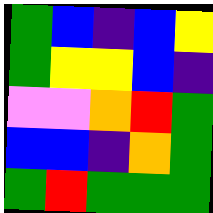[["green", "blue", "indigo", "blue", "yellow"], ["green", "yellow", "yellow", "blue", "indigo"], ["violet", "violet", "orange", "red", "green"], ["blue", "blue", "indigo", "orange", "green"], ["green", "red", "green", "green", "green"]]